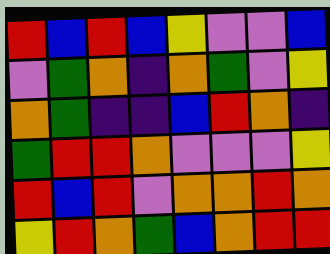[["red", "blue", "red", "blue", "yellow", "violet", "violet", "blue"], ["violet", "green", "orange", "indigo", "orange", "green", "violet", "yellow"], ["orange", "green", "indigo", "indigo", "blue", "red", "orange", "indigo"], ["green", "red", "red", "orange", "violet", "violet", "violet", "yellow"], ["red", "blue", "red", "violet", "orange", "orange", "red", "orange"], ["yellow", "red", "orange", "green", "blue", "orange", "red", "red"]]